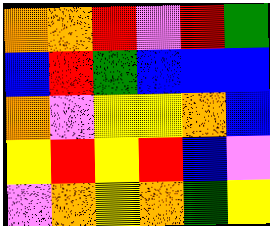[["orange", "orange", "red", "violet", "red", "green"], ["blue", "red", "green", "blue", "blue", "blue"], ["orange", "violet", "yellow", "yellow", "orange", "blue"], ["yellow", "red", "yellow", "red", "blue", "violet"], ["violet", "orange", "yellow", "orange", "green", "yellow"]]